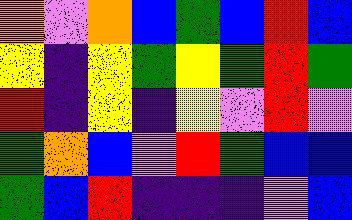[["orange", "violet", "orange", "blue", "green", "blue", "red", "blue"], ["yellow", "indigo", "yellow", "green", "yellow", "green", "red", "green"], ["red", "indigo", "yellow", "indigo", "yellow", "violet", "red", "violet"], ["green", "orange", "blue", "violet", "red", "green", "blue", "blue"], ["green", "blue", "red", "indigo", "indigo", "indigo", "violet", "blue"]]